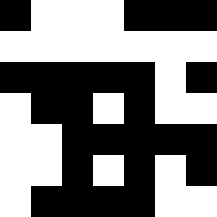[["black", "white", "white", "white", "black", "black", "black"], ["white", "white", "white", "white", "white", "white", "white"], ["black", "black", "black", "black", "black", "white", "black"], ["white", "black", "black", "white", "black", "white", "white"], ["white", "white", "black", "black", "black", "black", "black"], ["white", "white", "black", "white", "black", "white", "black"], ["white", "black", "black", "black", "black", "white", "white"]]